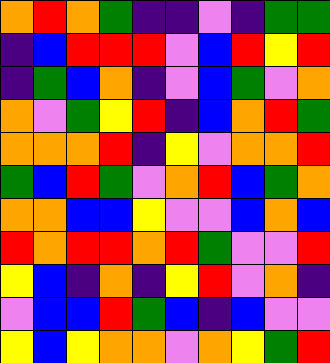[["orange", "red", "orange", "green", "indigo", "indigo", "violet", "indigo", "green", "green"], ["indigo", "blue", "red", "red", "red", "violet", "blue", "red", "yellow", "red"], ["indigo", "green", "blue", "orange", "indigo", "violet", "blue", "green", "violet", "orange"], ["orange", "violet", "green", "yellow", "red", "indigo", "blue", "orange", "red", "green"], ["orange", "orange", "orange", "red", "indigo", "yellow", "violet", "orange", "orange", "red"], ["green", "blue", "red", "green", "violet", "orange", "red", "blue", "green", "orange"], ["orange", "orange", "blue", "blue", "yellow", "violet", "violet", "blue", "orange", "blue"], ["red", "orange", "red", "red", "orange", "red", "green", "violet", "violet", "red"], ["yellow", "blue", "indigo", "orange", "indigo", "yellow", "red", "violet", "orange", "indigo"], ["violet", "blue", "blue", "red", "green", "blue", "indigo", "blue", "violet", "violet"], ["yellow", "blue", "yellow", "orange", "orange", "violet", "orange", "yellow", "green", "red"]]